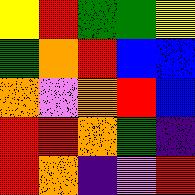[["yellow", "red", "green", "green", "yellow"], ["green", "orange", "red", "blue", "blue"], ["orange", "violet", "orange", "red", "blue"], ["red", "red", "orange", "green", "indigo"], ["red", "orange", "indigo", "violet", "red"]]